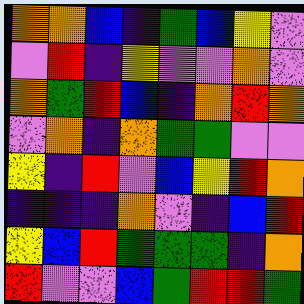[["orange", "orange", "blue", "indigo", "green", "blue", "yellow", "violet"], ["violet", "red", "indigo", "yellow", "violet", "violet", "orange", "violet"], ["orange", "green", "red", "blue", "indigo", "orange", "red", "orange"], ["violet", "orange", "indigo", "orange", "green", "green", "violet", "violet"], ["yellow", "indigo", "red", "violet", "blue", "yellow", "red", "orange"], ["indigo", "indigo", "indigo", "orange", "violet", "indigo", "blue", "red"], ["yellow", "blue", "red", "green", "green", "green", "indigo", "orange"], ["red", "violet", "violet", "blue", "green", "red", "red", "green"]]